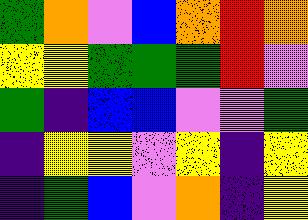[["green", "orange", "violet", "blue", "orange", "red", "orange"], ["yellow", "yellow", "green", "green", "green", "red", "violet"], ["green", "indigo", "blue", "blue", "violet", "violet", "green"], ["indigo", "yellow", "yellow", "violet", "yellow", "indigo", "yellow"], ["indigo", "green", "blue", "violet", "orange", "indigo", "yellow"]]